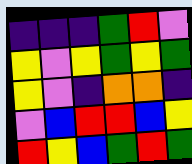[["indigo", "indigo", "indigo", "green", "red", "violet"], ["yellow", "violet", "yellow", "green", "yellow", "green"], ["yellow", "violet", "indigo", "orange", "orange", "indigo"], ["violet", "blue", "red", "red", "blue", "yellow"], ["red", "yellow", "blue", "green", "red", "green"]]